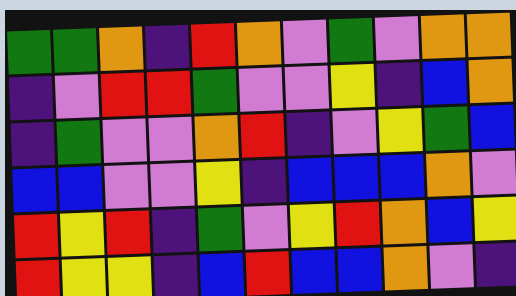[["green", "green", "orange", "indigo", "red", "orange", "violet", "green", "violet", "orange", "orange"], ["indigo", "violet", "red", "red", "green", "violet", "violet", "yellow", "indigo", "blue", "orange"], ["indigo", "green", "violet", "violet", "orange", "red", "indigo", "violet", "yellow", "green", "blue"], ["blue", "blue", "violet", "violet", "yellow", "indigo", "blue", "blue", "blue", "orange", "violet"], ["red", "yellow", "red", "indigo", "green", "violet", "yellow", "red", "orange", "blue", "yellow"], ["red", "yellow", "yellow", "indigo", "blue", "red", "blue", "blue", "orange", "violet", "indigo"]]